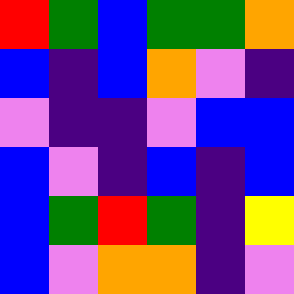[["red", "green", "blue", "green", "green", "orange"], ["blue", "indigo", "blue", "orange", "violet", "indigo"], ["violet", "indigo", "indigo", "violet", "blue", "blue"], ["blue", "violet", "indigo", "blue", "indigo", "blue"], ["blue", "green", "red", "green", "indigo", "yellow"], ["blue", "violet", "orange", "orange", "indigo", "violet"]]